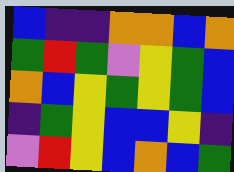[["blue", "indigo", "indigo", "orange", "orange", "blue", "orange"], ["green", "red", "green", "violet", "yellow", "green", "blue"], ["orange", "blue", "yellow", "green", "yellow", "green", "blue"], ["indigo", "green", "yellow", "blue", "blue", "yellow", "indigo"], ["violet", "red", "yellow", "blue", "orange", "blue", "green"]]